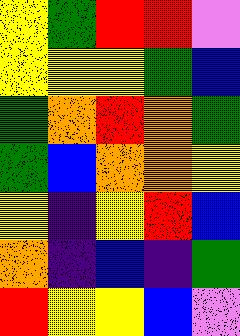[["yellow", "green", "red", "red", "violet"], ["yellow", "yellow", "yellow", "green", "blue"], ["green", "orange", "red", "orange", "green"], ["green", "blue", "orange", "orange", "yellow"], ["yellow", "indigo", "yellow", "red", "blue"], ["orange", "indigo", "blue", "indigo", "green"], ["red", "yellow", "yellow", "blue", "violet"]]